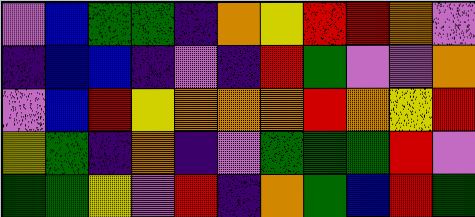[["violet", "blue", "green", "green", "indigo", "orange", "yellow", "red", "red", "orange", "violet"], ["indigo", "blue", "blue", "indigo", "violet", "indigo", "red", "green", "violet", "violet", "orange"], ["violet", "blue", "red", "yellow", "orange", "orange", "orange", "red", "orange", "yellow", "red"], ["yellow", "green", "indigo", "orange", "indigo", "violet", "green", "green", "green", "red", "violet"], ["green", "green", "yellow", "violet", "red", "indigo", "orange", "green", "blue", "red", "green"]]